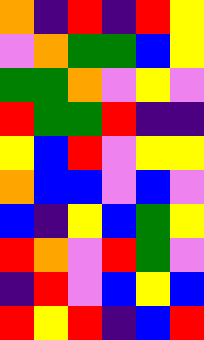[["orange", "indigo", "red", "indigo", "red", "yellow"], ["violet", "orange", "green", "green", "blue", "yellow"], ["green", "green", "orange", "violet", "yellow", "violet"], ["red", "green", "green", "red", "indigo", "indigo"], ["yellow", "blue", "red", "violet", "yellow", "yellow"], ["orange", "blue", "blue", "violet", "blue", "violet"], ["blue", "indigo", "yellow", "blue", "green", "yellow"], ["red", "orange", "violet", "red", "green", "violet"], ["indigo", "red", "violet", "blue", "yellow", "blue"], ["red", "yellow", "red", "indigo", "blue", "red"]]